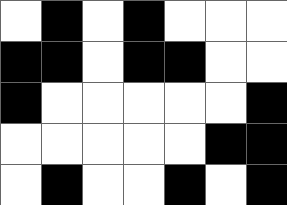[["white", "black", "white", "black", "white", "white", "white"], ["black", "black", "white", "black", "black", "white", "white"], ["black", "white", "white", "white", "white", "white", "black"], ["white", "white", "white", "white", "white", "black", "black"], ["white", "black", "white", "white", "black", "white", "black"]]